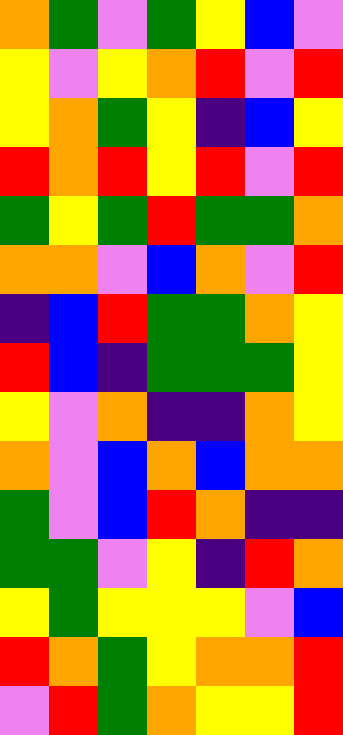[["orange", "green", "violet", "green", "yellow", "blue", "violet"], ["yellow", "violet", "yellow", "orange", "red", "violet", "red"], ["yellow", "orange", "green", "yellow", "indigo", "blue", "yellow"], ["red", "orange", "red", "yellow", "red", "violet", "red"], ["green", "yellow", "green", "red", "green", "green", "orange"], ["orange", "orange", "violet", "blue", "orange", "violet", "red"], ["indigo", "blue", "red", "green", "green", "orange", "yellow"], ["red", "blue", "indigo", "green", "green", "green", "yellow"], ["yellow", "violet", "orange", "indigo", "indigo", "orange", "yellow"], ["orange", "violet", "blue", "orange", "blue", "orange", "orange"], ["green", "violet", "blue", "red", "orange", "indigo", "indigo"], ["green", "green", "violet", "yellow", "indigo", "red", "orange"], ["yellow", "green", "yellow", "yellow", "yellow", "violet", "blue"], ["red", "orange", "green", "yellow", "orange", "orange", "red"], ["violet", "red", "green", "orange", "yellow", "yellow", "red"]]